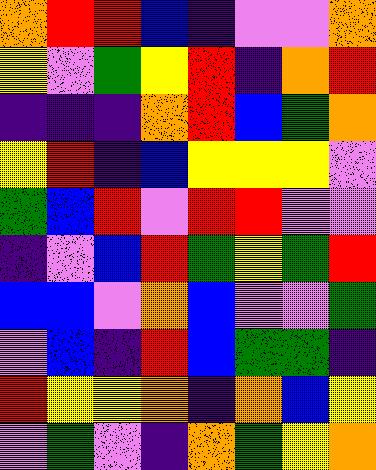[["orange", "red", "red", "blue", "indigo", "violet", "violet", "orange"], ["yellow", "violet", "green", "yellow", "red", "indigo", "orange", "red"], ["indigo", "indigo", "indigo", "orange", "red", "blue", "green", "orange"], ["yellow", "red", "indigo", "blue", "yellow", "yellow", "yellow", "violet"], ["green", "blue", "red", "violet", "red", "red", "violet", "violet"], ["indigo", "violet", "blue", "red", "green", "yellow", "green", "red"], ["blue", "blue", "violet", "orange", "blue", "violet", "violet", "green"], ["violet", "blue", "indigo", "red", "blue", "green", "green", "indigo"], ["red", "yellow", "yellow", "orange", "indigo", "orange", "blue", "yellow"], ["violet", "green", "violet", "indigo", "orange", "green", "yellow", "orange"]]